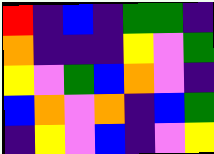[["red", "indigo", "blue", "indigo", "green", "green", "indigo"], ["orange", "indigo", "indigo", "indigo", "yellow", "violet", "green"], ["yellow", "violet", "green", "blue", "orange", "violet", "indigo"], ["blue", "orange", "violet", "orange", "indigo", "blue", "green"], ["indigo", "yellow", "violet", "blue", "indigo", "violet", "yellow"]]